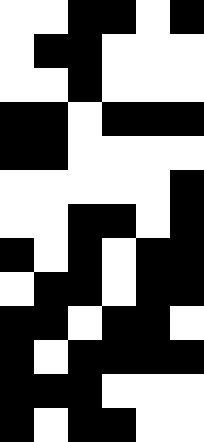[["white", "white", "black", "black", "white", "black"], ["white", "black", "black", "white", "white", "white"], ["white", "white", "black", "white", "white", "white"], ["black", "black", "white", "black", "black", "black"], ["black", "black", "white", "white", "white", "white"], ["white", "white", "white", "white", "white", "black"], ["white", "white", "black", "black", "white", "black"], ["black", "white", "black", "white", "black", "black"], ["white", "black", "black", "white", "black", "black"], ["black", "black", "white", "black", "black", "white"], ["black", "white", "black", "black", "black", "black"], ["black", "black", "black", "white", "white", "white"], ["black", "white", "black", "black", "white", "white"]]